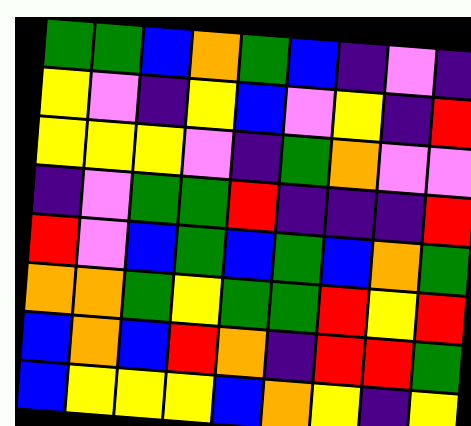[["green", "green", "blue", "orange", "green", "blue", "indigo", "violet", "indigo"], ["yellow", "violet", "indigo", "yellow", "blue", "violet", "yellow", "indigo", "red"], ["yellow", "yellow", "yellow", "violet", "indigo", "green", "orange", "violet", "violet"], ["indigo", "violet", "green", "green", "red", "indigo", "indigo", "indigo", "red"], ["red", "violet", "blue", "green", "blue", "green", "blue", "orange", "green"], ["orange", "orange", "green", "yellow", "green", "green", "red", "yellow", "red"], ["blue", "orange", "blue", "red", "orange", "indigo", "red", "red", "green"], ["blue", "yellow", "yellow", "yellow", "blue", "orange", "yellow", "indigo", "yellow"]]